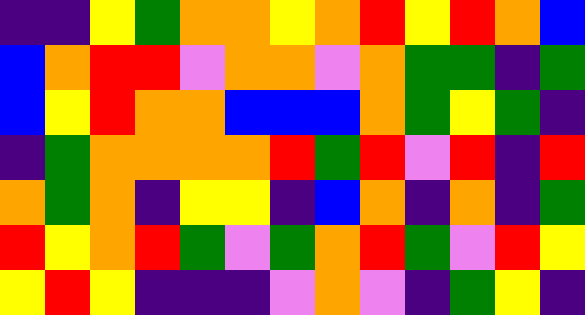[["indigo", "indigo", "yellow", "green", "orange", "orange", "yellow", "orange", "red", "yellow", "red", "orange", "blue"], ["blue", "orange", "red", "red", "violet", "orange", "orange", "violet", "orange", "green", "green", "indigo", "green"], ["blue", "yellow", "red", "orange", "orange", "blue", "blue", "blue", "orange", "green", "yellow", "green", "indigo"], ["indigo", "green", "orange", "orange", "orange", "orange", "red", "green", "red", "violet", "red", "indigo", "red"], ["orange", "green", "orange", "indigo", "yellow", "yellow", "indigo", "blue", "orange", "indigo", "orange", "indigo", "green"], ["red", "yellow", "orange", "red", "green", "violet", "green", "orange", "red", "green", "violet", "red", "yellow"], ["yellow", "red", "yellow", "indigo", "indigo", "indigo", "violet", "orange", "violet", "indigo", "green", "yellow", "indigo"]]